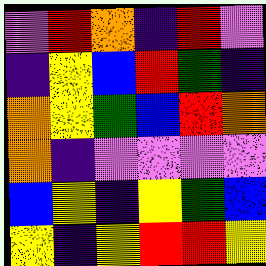[["violet", "red", "orange", "indigo", "red", "violet"], ["indigo", "yellow", "blue", "red", "green", "indigo"], ["orange", "yellow", "green", "blue", "red", "orange"], ["orange", "indigo", "violet", "violet", "violet", "violet"], ["blue", "yellow", "indigo", "yellow", "green", "blue"], ["yellow", "indigo", "yellow", "red", "red", "yellow"]]